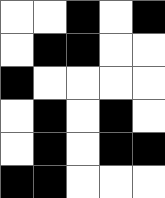[["white", "white", "black", "white", "black"], ["white", "black", "black", "white", "white"], ["black", "white", "white", "white", "white"], ["white", "black", "white", "black", "white"], ["white", "black", "white", "black", "black"], ["black", "black", "white", "white", "white"]]